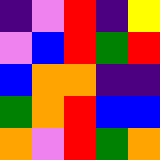[["indigo", "violet", "red", "indigo", "yellow"], ["violet", "blue", "red", "green", "red"], ["blue", "orange", "orange", "indigo", "indigo"], ["green", "orange", "red", "blue", "blue"], ["orange", "violet", "red", "green", "orange"]]